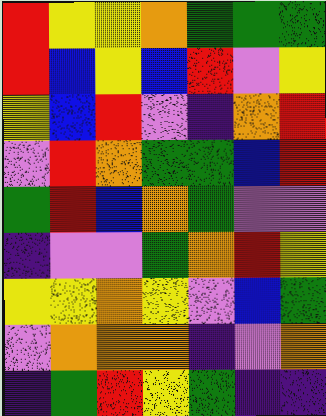[["red", "yellow", "yellow", "orange", "green", "green", "green"], ["red", "blue", "yellow", "blue", "red", "violet", "yellow"], ["yellow", "blue", "red", "violet", "indigo", "orange", "red"], ["violet", "red", "orange", "green", "green", "blue", "red"], ["green", "red", "blue", "orange", "green", "violet", "violet"], ["indigo", "violet", "violet", "green", "orange", "red", "yellow"], ["yellow", "yellow", "orange", "yellow", "violet", "blue", "green"], ["violet", "orange", "orange", "orange", "indigo", "violet", "orange"], ["indigo", "green", "red", "yellow", "green", "indigo", "indigo"]]